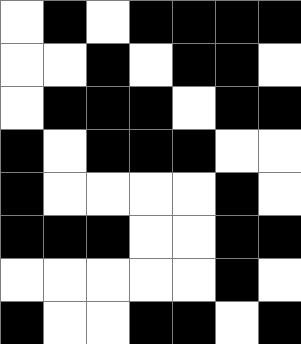[["white", "black", "white", "black", "black", "black", "black"], ["white", "white", "black", "white", "black", "black", "white"], ["white", "black", "black", "black", "white", "black", "black"], ["black", "white", "black", "black", "black", "white", "white"], ["black", "white", "white", "white", "white", "black", "white"], ["black", "black", "black", "white", "white", "black", "black"], ["white", "white", "white", "white", "white", "black", "white"], ["black", "white", "white", "black", "black", "white", "black"]]